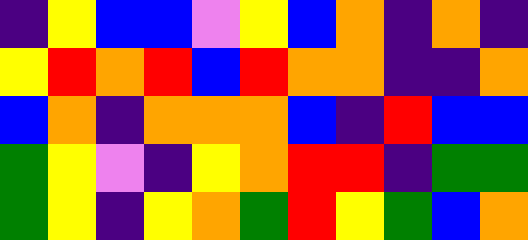[["indigo", "yellow", "blue", "blue", "violet", "yellow", "blue", "orange", "indigo", "orange", "indigo"], ["yellow", "red", "orange", "red", "blue", "red", "orange", "orange", "indigo", "indigo", "orange"], ["blue", "orange", "indigo", "orange", "orange", "orange", "blue", "indigo", "red", "blue", "blue"], ["green", "yellow", "violet", "indigo", "yellow", "orange", "red", "red", "indigo", "green", "green"], ["green", "yellow", "indigo", "yellow", "orange", "green", "red", "yellow", "green", "blue", "orange"]]